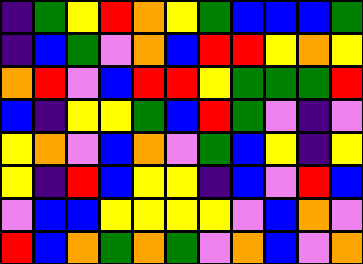[["indigo", "green", "yellow", "red", "orange", "yellow", "green", "blue", "blue", "blue", "green"], ["indigo", "blue", "green", "violet", "orange", "blue", "red", "red", "yellow", "orange", "yellow"], ["orange", "red", "violet", "blue", "red", "red", "yellow", "green", "green", "green", "red"], ["blue", "indigo", "yellow", "yellow", "green", "blue", "red", "green", "violet", "indigo", "violet"], ["yellow", "orange", "violet", "blue", "orange", "violet", "green", "blue", "yellow", "indigo", "yellow"], ["yellow", "indigo", "red", "blue", "yellow", "yellow", "indigo", "blue", "violet", "red", "blue"], ["violet", "blue", "blue", "yellow", "yellow", "yellow", "yellow", "violet", "blue", "orange", "violet"], ["red", "blue", "orange", "green", "orange", "green", "violet", "orange", "blue", "violet", "orange"]]